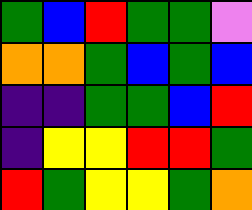[["green", "blue", "red", "green", "green", "violet"], ["orange", "orange", "green", "blue", "green", "blue"], ["indigo", "indigo", "green", "green", "blue", "red"], ["indigo", "yellow", "yellow", "red", "red", "green"], ["red", "green", "yellow", "yellow", "green", "orange"]]